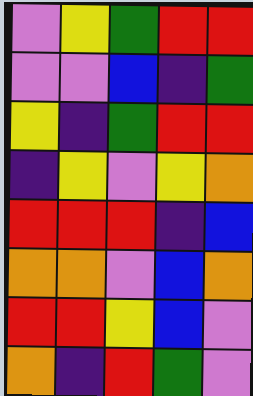[["violet", "yellow", "green", "red", "red"], ["violet", "violet", "blue", "indigo", "green"], ["yellow", "indigo", "green", "red", "red"], ["indigo", "yellow", "violet", "yellow", "orange"], ["red", "red", "red", "indigo", "blue"], ["orange", "orange", "violet", "blue", "orange"], ["red", "red", "yellow", "blue", "violet"], ["orange", "indigo", "red", "green", "violet"]]